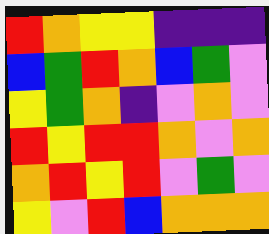[["red", "orange", "yellow", "yellow", "indigo", "indigo", "indigo"], ["blue", "green", "red", "orange", "blue", "green", "violet"], ["yellow", "green", "orange", "indigo", "violet", "orange", "violet"], ["red", "yellow", "red", "red", "orange", "violet", "orange"], ["orange", "red", "yellow", "red", "violet", "green", "violet"], ["yellow", "violet", "red", "blue", "orange", "orange", "orange"]]